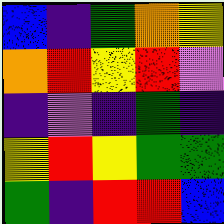[["blue", "indigo", "green", "orange", "yellow"], ["orange", "red", "yellow", "red", "violet"], ["indigo", "violet", "indigo", "green", "indigo"], ["yellow", "red", "yellow", "green", "green"], ["green", "indigo", "red", "red", "blue"]]